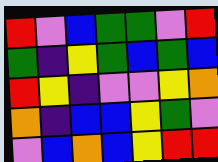[["red", "violet", "blue", "green", "green", "violet", "red"], ["green", "indigo", "yellow", "green", "blue", "green", "blue"], ["red", "yellow", "indigo", "violet", "violet", "yellow", "orange"], ["orange", "indigo", "blue", "blue", "yellow", "green", "violet"], ["violet", "blue", "orange", "blue", "yellow", "red", "red"]]